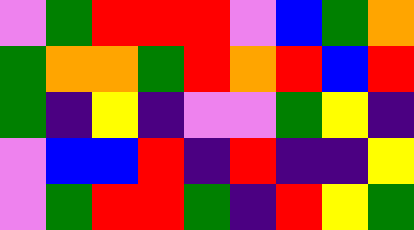[["violet", "green", "red", "red", "red", "violet", "blue", "green", "orange"], ["green", "orange", "orange", "green", "red", "orange", "red", "blue", "red"], ["green", "indigo", "yellow", "indigo", "violet", "violet", "green", "yellow", "indigo"], ["violet", "blue", "blue", "red", "indigo", "red", "indigo", "indigo", "yellow"], ["violet", "green", "red", "red", "green", "indigo", "red", "yellow", "green"]]